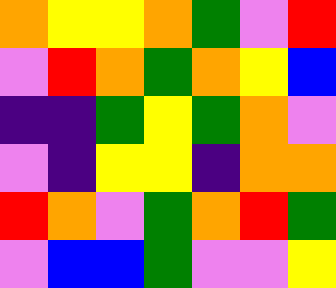[["orange", "yellow", "yellow", "orange", "green", "violet", "red"], ["violet", "red", "orange", "green", "orange", "yellow", "blue"], ["indigo", "indigo", "green", "yellow", "green", "orange", "violet"], ["violet", "indigo", "yellow", "yellow", "indigo", "orange", "orange"], ["red", "orange", "violet", "green", "orange", "red", "green"], ["violet", "blue", "blue", "green", "violet", "violet", "yellow"]]